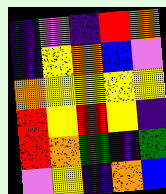[["indigo", "violet", "indigo", "red", "orange"], ["indigo", "yellow", "orange", "blue", "violet"], ["orange", "yellow", "yellow", "yellow", "yellow"], ["red", "yellow", "red", "yellow", "indigo"], ["red", "orange", "green", "indigo", "green"], ["violet", "yellow", "indigo", "orange", "blue"]]